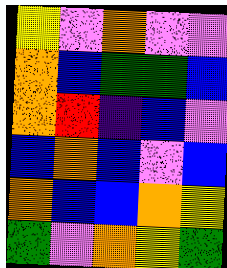[["yellow", "violet", "orange", "violet", "violet"], ["orange", "blue", "green", "green", "blue"], ["orange", "red", "indigo", "blue", "violet"], ["blue", "orange", "blue", "violet", "blue"], ["orange", "blue", "blue", "orange", "yellow"], ["green", "violet", "orange", "yellow", "green"]]